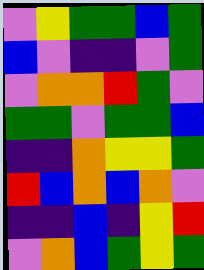[["violet", "yellow", "green", "green", "blue", "green"], ["blue", "violet", "indigo", "indigo", "violet", "green"], ["violet", "orange", "orange", "red", "green", "violet"], ["green", "green", "violet", "green", "green", "blue"], ["indigo", "indigo", "orange", "yellow", "yellow", "green"], ["red", "blue", "orange", "blue", "orange", "violet"], ["indigo", "indigo", "blue", "indigo", "yellow", "red"], ["violet", "orange", "blue", "green", "yellow", "green"]]